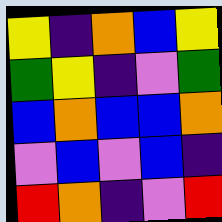[["yellow", "indigo", "orange", "blue", "yellow"], ["green", "yellow", "indigo", "violet", "green"], ["blue", "orange", "blue", "blue", "orange"], ["violet", "blue", "violet", "blue", "indigo"], ["red", "orange", "indigo", "violet", "red"]]